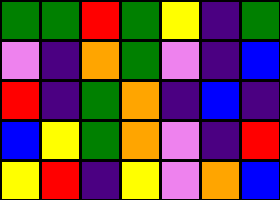[["green", "green", "red", "green", "yellow", "indigo", "green"], ["violet", "indigo", "orange", "green", "violet", "indigo", "blue"], ["red", "indigo", "green", "orange", "indigo", "blue", "indigo"], ["blue", "yellow", "green", "orange", "violet", "indigo", "red"], ["yellow", "red", "indigo", "yellow", "violet", "orange", "blue"]]